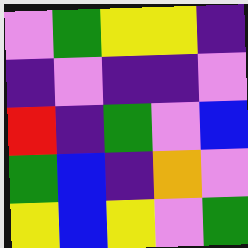[["violet", "green", "yellow", "yellow", "indigo"], ["indigo", "violet", "indigo", "indigo", "violet"], ["red", "indigo", "green", "violet", "blue"], ["green", "blue", "indigo", "orange", "violet"], ["yellow", "blue", "yellow", "violet", "green"]]